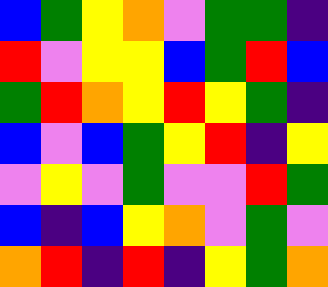[["blue", "green", "yellow", "orange", "violet", "green", "green", "indigo"], ["red", "violet", "yellow", "yellow", "blue", "green", "red", "blue"], ["green", "red", "orange", "yellow", "red", "yellow", "green", "indigo"], ["blue", "violet", "blue", "green", "yellow", "red", "indigo", "yellow"], ["violet", "yellow", "violet", "green", "violet", "violet", "red", "green"], ["blue", "indigo", "blue", "yellow", "orange", "violet", "green", "violet"], ["orange", "red", "indigo", "red", "indigo", "yellow", "green", "orange"]]